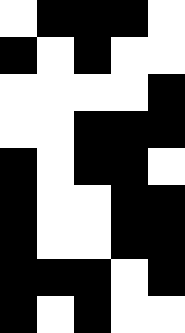[["white", "black", "black", "black", "white"], ["black", "white", "black", "white", "white"], ["white", "white", "white", "white", "black"], ["white", "white", "black", "black", "black"], ["black", "white", "black", "black", "white"], ["black", "white", "white", "black", "black"], ["black", "white", "white", "black", "black"], ["black", "black", "black", "white", "black"], ["black", "white", "black", "white", "white"]]